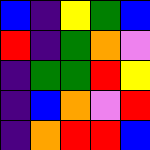[["blue", "indigo", "yellow", "green", "blue"], ["red", "indigo", "green", "orange", "violet"], ["indigo", "green", "green", "red", "yellow"], ["indigo", "blue", "orange", "violet", "red"], ["indigo", "orange", "red", "red", "blue"]]